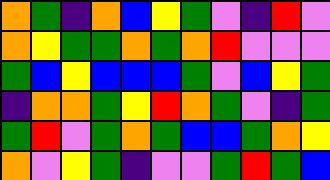[["orange", "green", "indigo", "orange", "blue", "yellow", "green", "violet", "indigo", "red", "violet"], ["orange", "yellow", "green", "green", "orange", "green", "orange", "red", "violet", "violet", "violet"], ["green", "blue", "yellow", "blue", "blue", "blue", "green", "violet", "blue", "yellow", "green"], ["indigo", "orange", "orange", "green", "yellow", "red", "orange", "green", "violet", "indigo", "green"], ["green", "red", "violet", "green", "orange", "green", "blue", "blue", "green", "orange", "yellow"], ["orange", "violet", "yellow", "green", "indigo", "violet", "violet", "green", "red", "green", "blue"]]